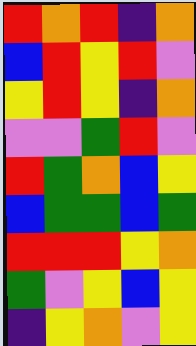[["red", "orange", "red", "indigo", "orange"], ["blue", "red", "yellow", "red", "violet"], ["yellow", "red", "yellow", "indigo", "orange"], ["violet", "violet", "green", "red", "violet"], ["red", "green", "orange", "blue", "yellow"], ["blue", "green", "green", "blue", "green"], ["red", "red", "red", "yellow", "orange"], ["green", "violet", "yellow", "blue", "yellow"], ["indigo", "yellow", "orange", "violet", "yellow"]]